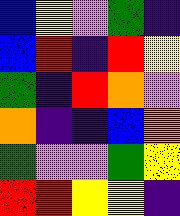[["blue", "yellow", "violet", "green", "indigo"], ["blue", "red", "indigo", "red", "yellow"], ["green", "indigo", "red", "orange", "violet"], ["orange", "indigo", "indigo", "blue", "orange"], ["green", "violet", "violet", "green", "yellow"], ["red", "red", "yellow", "yellow", "indigo"]]